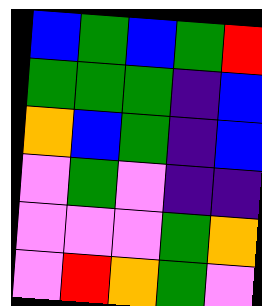[["blue", "green", "blue", "green", "red"], ["green", "green", "green", "indigo", "blue"], ["orange", "blue", "green", "indigo", "blue"], ["violet", "green", "violet", "indigo", "indigo"], ["violet", "violet", "violet", "green", "orange"], ["violet", "red", "orange", "green", "violet"]]